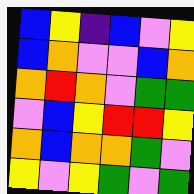[["blue", "yellow", "indigo", "blue", "violet", "yellow"], ["blue", "orange", "violet", "violet", "blue", "orange"], ["orange", "red", "orange", "violet", "green", "green"], ["violet", "blue", "yellow", "red", "red", "yellow"], ["orange", "blue", "orange", "orange", "green", "violet"], ["yellow", "violet", "yellow", "green", "violet", "green"]]